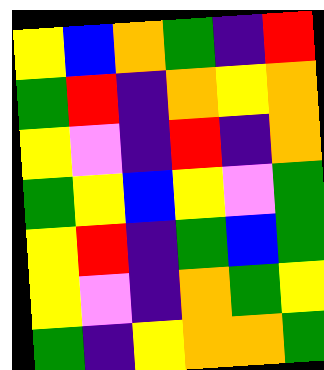[["yellow", "blue", "orange", "green", "indigo", "red"], ["green", "red", "indigo", "orange", "yellow", "orange"], ["yellow", "violet", "indigo", "red", "indigo", "orange"], ["green", "yellow", "blue", "yellow", "violet", "green"], ["yellow", "red", "indigo", "green", "blue", "green"], ["yellow", "violet", "indigo", "orange", "green", "yellow"], ["green", "indigo", "yellow", "orange", "orange", "green"]]